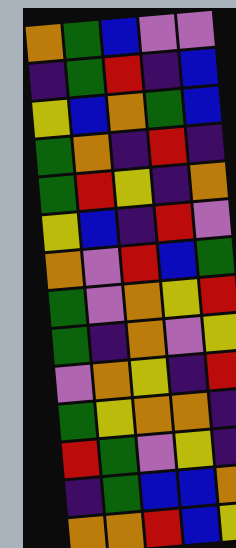[["orange", "green", "blue", "violet", "violet"], ["indigo", "green", "red", "indigo", "blue"], ["yellow", "blue", "orange", "green", "blue"], ["green", "orange", "indigo", "red", "indigo"], ["green", "red", "yellow", "indigo", "orange"], ["yellow", "blue", "indigo", "red", "violet"], ["orange", "violet", "red", "blue", "green"], ["green", "violet", "orange", "yellow", "red"], ["green", "indigo", "orange", "violet", "yellow"], ["violet", "orange", "yellow", "indigo", "red"], ["green", "yellow", "orange", "orange", "indigo"], ["red", "green", "violet", "yellow", "indigo"], ["indigo", "green", "blue", "blue", "orange"], ["orange", "orange", "red", "blue", "yellow"]]